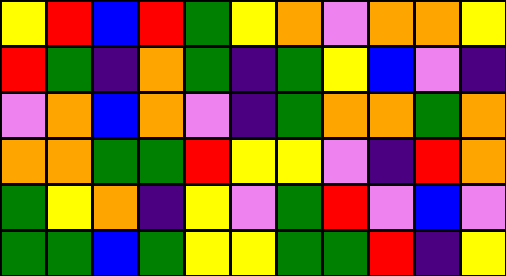[["yellow", "red", "blue", "red", "green", "yellow", "orange", "violet", "orange", "orange", "yellow"], ["red", "green", "indigo", "orange", "green", "indigo", "green", "yellow", "blue", "violet", "indigo"], ["violet", "orange", "blue", "orange", "violet", "indigo", "green", "orange", "orange", "green", "orange"], ["orange", "orange", "green", "green", "red", "yellow", "yellow", "violet", "indigo", "red", "orange"], ["green", "yellow", "orange", "indigo", "yellow", "violet", "green", "red", "violet", "blue", "violet"], ["green", "green", "blue", "green", "yellow", "yellow", "green", "green", "red", "indigo", "yellow"]]